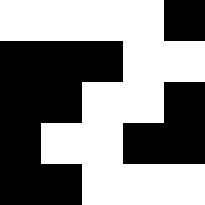[["white", "white", "white", "white", "black"], ["black", "black", "black", "white", "white"], ["black", "black", "white", "white", "black"], ["black", "white", "white", "black", "black"], ["black", "black", "white", "white", "white"]]